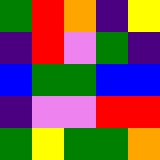[["green", "red", "orange", "indigo", "yellow"], ["indigo", "red", "violet", "green", "indigo"], ["blue", "green", "green", "blue", "blue"], ["indigo", "violet", "violet", "red", "red"], ["green", "yellow", "green", "green", "orange"]]